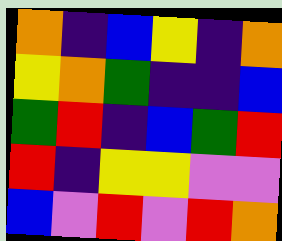[["orange", "indigo", "blue", "yellow", "indigo", "orange"], ["yellow", "orange", "green", "indigo", "indigo", "blue"], ["green", "red", "indigo", "blue", "green", "red"], ["red", "indigo", "yellow", "yellow", "violet", "violet"], ["blue", "violet", "red", "violet", "red", "orange"]]